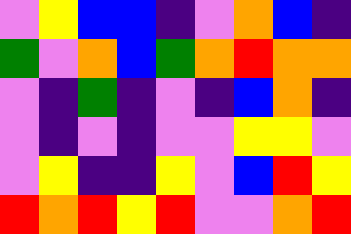[["violet", "yellow", "blue", "blue", "indigo", "violet", "orange", "blue", "indigo"], ["green", "violet", "orange", "blue", "green", "orange", "red", "orange", "orange"], ["violet", "indigo", "green", "indigo", "violet", "indigo", "blue", "orange", "indigo"], ["violet", "indigo", "violet", "indigo", "violet", "violet", "yellow", "yellow", "violet"], ["violet", "yellow", "indigo", "indigo", "yellow", "violet", "blue", "red", "yellow"], ["red", "orange", "red", "yellow", "red", "violet", "violet", "orange", "red"]]